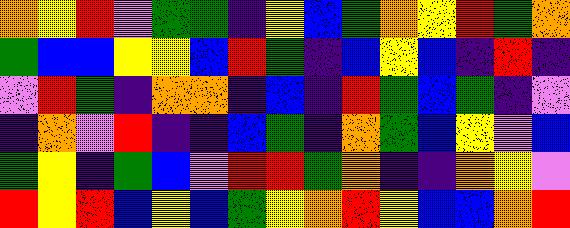[["orange", "yellow", "red", "violet", "green", "green", "indigo", "yellow", "blue", "green", "orange", "yellow", "red", "green", "orange"], ["green", "blue", "blue", "yellow", "yellow", "blue", "red", "green", "indigo", "blue", "yellow", "blue", "indigo", "red", "indigo"], ["violet", "red", "green", "indigo", "orange", "orange", "indigo", "blue", "indigo", "red", "green", "blue", "green", "indigo", "violet"], ["indigo", "orange", "violet", "red", "indigo", "indigo", "blue", "green", "indigo", "orange", "green", "blue", "yellow", "violet", "blue"], ["green", "yellow", "indigo", "green", "blue", "violet", "red", "red", "green", "orange", "indigo", "indigo", "orange", "yellow", "violet"], ["red", "yellow", "red", "blue", "yellow", "blue", "green", "yellow", "orange", "red", "yellow", "blue", "blue", "orange", "red"]]